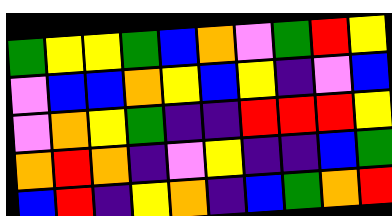[["green", "yellow", "yellow", "green", "blue", "orange", "violet", "green", "red", "yellow"], ["violet", "blue", "blue", "orange", "yellow", "blue", "yellow", "indigo", "violet", "blue"], ["violet", "orange", "yellow", "green", "indigo", "indigo", "red", "red", "red", "yellow"], ["orange", "red", "orange", "indigo", "violet", "yellow", "indigo", "indigo", "blue", "green"], ["blue", "red", "indigo", "yellow", "orange", "indigo", "blue", "green", "orange", "red"]]